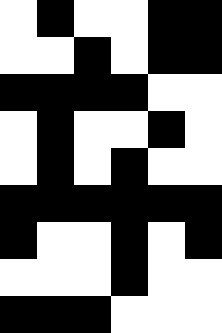[["white", "black", "white", "white", "black", "black"], ["white", "white", "black", "white", "black", "black"], ["black", "black", "black", "black", "white", "white"], ["white", "black", "white", "white", "black", "white"], ["white", "black", "white", "black", "white", "white"], ["black", "black", "black", "black", "black", "black"], ["black", "white", "white", "black", "white", "black"], ["white", "white", "white", "black", "white", "white"], ["black", "black", "black", "white", "white", "white"]]